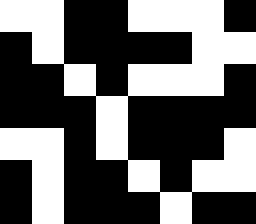[["white", "white", "black", "black", "white", "white", "white", "black"], ["black", "white", "black", "black", "black", "black", "white", "white"], ["black", "black", "white", "black", "white", "white", "white", "black"], ["black", "black", "black", "white", "black", "black", "black", "black"], ["white", "white", "black", "white", "black", "black", "black", "white"], ["black", "white", "black", "black", "white", "black", "white", "white"], ["black", "white", "black", "black", "black", "white", "black", "black"]]